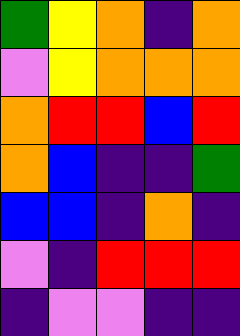[["green", "yellow", "orange", "indigo", "orange"], ["violet", "yellow", "orange", "orange", "orange"], ["orange", "red", "red", "blue", "red"], ["orange", "blue", "indigo", "indigo", "green"], ["blue", "blue", "indigo", "orange", "indigo"], ["violet", "indigo", "red", "red", "red"], ["indigo", "violet", "violet", "indigo", "indigo"]]